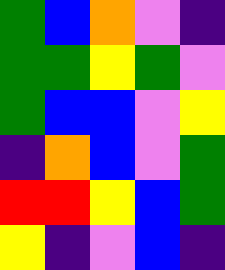[["green", "blue", "orange", "violet", "indigo"], ["green", "green", "yellow", "green", "violet"], ["green", "blue", "blue", "violet", "yellow"], ["indigo", "orange", "blue", "violet", "green"], ["red", "red", "yellow", "blue", "green"], ["yellow", "indigo", "violet", "blue", "indigo"]]